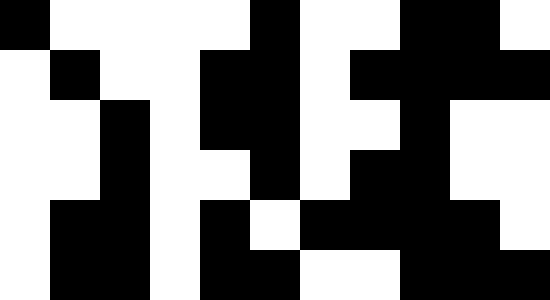[["black", "white", "white", "white", "white", "black", "white", "white", "black", "black", "white"], ["white", "black", "white", "white", "black", "black", "white", "black", "black", "black", "black"], ["white", "white", "black", "white", "black", "black", "white", "white", "black", "white", "white"], ["white", "white", "black", "white", "white", "black", "white", "black", "black", "white", "white"], ["white", "black", "black", "white", "black", "white", "black", "black", "black", "black", "white"], ["white", "black", "black", "white", "black", "black", "white", "white", "black", "black", "black"]]